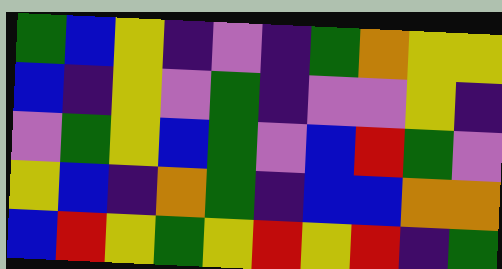[["green", "blue", "yellow", "indigo", "violet", "indigo", "green", "orange", "yellow", "yellow"], ["blue", "indigo", "yellow", "violet", "green", "indigo", "violet", "violet", "yellow", "indigo"], ["violet", "green", "yellow", "blue", "green", "violet", "blue", "red", "green", "violet"], ["yellow", "blue", "indigo", "orange", "green", "indigo", "blue", "blue", "orange", "orange"], ["blue", "red", "yellow", "green", "yellow", "red", "yellow", "red", "indigo", "green"]]